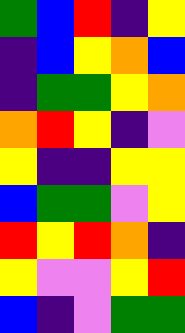[["green", "blue", "red", "indigo", "yellow"], ["indigo", "blue", "yellow", "orange", "blue"], ["indigo", "green", "green", "yellow", "orange"], ["orange", "red", "yellow", "indigo", "violet"], ["yellow", "indigo", "indigo", "yellow", "yellow"], ["blue", "green", "green", "violet", "yellow"], ["red", "yellow", "red", "orange", "indigo"], ["yellow", "violet", "violet", "yellow", "red"], ["blue", "indigo", "violet", "green", "green"]]